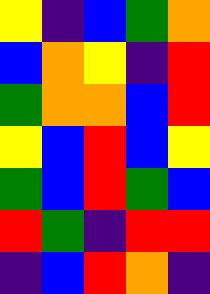[["yellow", "indigo", "blue", "green", "orange"], ["blue", "orange", "yellow", "indigo", "red"], ["green", "orange", "orange", "blue", "red"], ["yellow", "blue", "red", "blue", "yellow"], ["green", "blue", "red", "green", "blue"], ["red", "green", "indigo", "red", "red"], ["indigo", "blue", "red", "orange", "indigo"]]